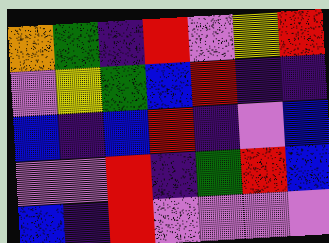[["orange", "green", "indigo", "red", "violet", "yellow", "red"], ["violet", "yellow", "green", "blue", "red", "indigo", "indigo"], ["blue", "indigo", "blue", "red", "indigo", "violet", "blue"], ["violet", "violet", "red", "indigo", "green", "red", "blue"], ["blue", "indigo", "red", "violet", "violet", "violet", "violet"]]